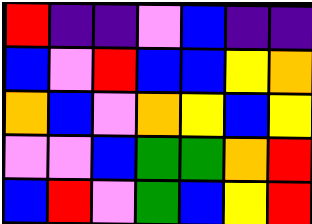[["red", "indigo", "indigo", "violet", "blue", "indigo", "indigo"], ["blue", "violet", "red", "blue", "blue", "yellow", "orange"], ["orange", "blue", "violet", "orange", "yellow", "blue", "yellow"], ["violet", "violet", "blue", "green", "green", "orange", "red"], ["blue", "red", "violet", "green", "blue", "yellow", "red"]]